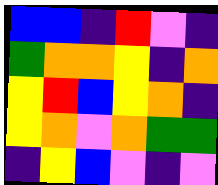[["blue", "blue", "indigo", "red", "violet", "indigo"], ["green", "orange", "orange", "yellow", "indigo", "orange"], ["yellow", "red", "blue", "yellow", "orange", "indigo"], ["yellow", "orange", "violet", "orange", "green", "green"], ["indigo", "yellow", "blue", "violet", "indigo", "violet"]]